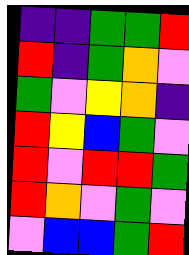[["indigo", "indigo", "green", "green", "red"], ["red", "indigo", "green", "orange", "violet"], ["green", "violet", "yellow", "orange", "indigo"], ["red", "yellow", "blue", "green", "violet"], ["red", "violet", "red", "red", "green"], ["red", "orange", "violet", "green", "violet"], ["violet", "blue", "blue", "green", "red"]]